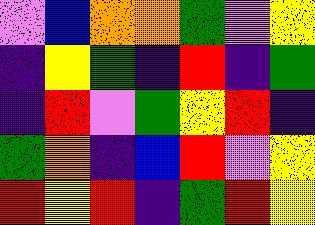[["violet", "blue", "orange", "orange", "green", "violet", "yellow"], ["indigo", "yellow", "green", "indigo", "red", "indigo", "green"], ["indigo", "red", "violet", "green", "yellow", "red", "indigo"], ["green", "orange", "indigo", "blue", "red", "violet", "yellow"], ["red", "yellow", "red", "indigo", "green", "red", "yellow"]]